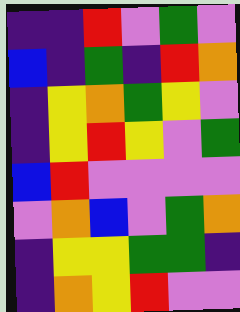[["indigo", "indigo", "red", "violet", "green", "violet"], ["blue", "indigo", "green", "indigo", "red", "orange"], ["indigo", "yellow", "orange", "green", "yellow", "violet"], ["indigo", "yellow", "red", "yellow", "violet", "green"], ["blue", "red", "violet", "violet", "violet", "violet"], ["violet", "orange", "blue", "violet", "green", "orange"], ["indigo", "yellow", "yellow", "green", "green", "indigo"], ["indigo", "orange", "yellow", "red", "violet", "violet"]]